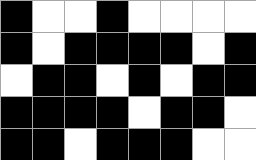[["black", "white", "white", "black", "white", "white", "white", "white"], ["black", "white", "black", "black", "black", "black", "white", "black"], ["white", "black", "black", "white", "black", "white", "black", "black"], ["black", "black", "black", "black", "white", "black", "black", "white"], ["black", "black", "white", "black", "black", "black", "white", "white"]]